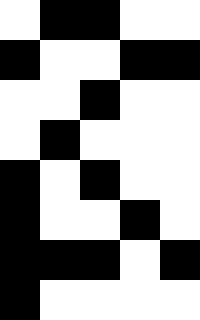[["white", "black", "black", "white", "white"], ["black", "white", "white", "black", "black"], ["white", "white", "black", "white", "white"], ["white", "black", "white", "white", "white"], ["black", "white", "black", "white", "white"], ["black", "white", "white", "black", "white"], ["black", "black", "black", "white", "black"], ["black", "white", "white", "white", "white"]]